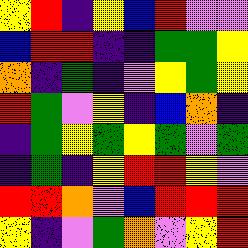[["yellow", "red", "indigo", "yellow", "blue", "red", "violet", "violet"], ["blue", "red", "red", "indigo", "indigo", "green", "green", "yellow"], ["orange", "indigo", "green", "indigo", "violet", "yellow", "green", "yellow"], ["red", "green", "violet", "yellow", "indigo", "blue", "orange", "indigo"], ["indigo", "green", "yellow", "green", "yellow", "green", "violet", "green"], ["indigo", "green", "indigo", "yellow", "red", "red", "yellow", "violet"], ["red", "red", "orange", "violet", "blue", "red", "red", "red"], ["yellow", "indigo", "violet", "green", "orange", "violet", "yellow", "red"]]